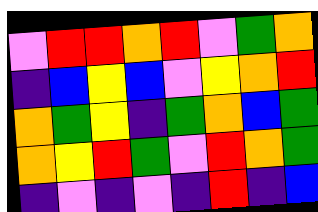[["violet", "red", "red", "orange", "red", "violet", "green", "orange"], ["indigo", "blue", "yellow", "blue", "violet", "yellow", "orange", "red"], ["orange", "green", "yellow", "indigo", "green", "orange", "blue", "green"], ["orange", "yellow", "red", "green", "violet", "red", "orange", "green"], ["indigo", "violet", "indigo", "violet", "indigo", "red", "indigo", "blue"]]